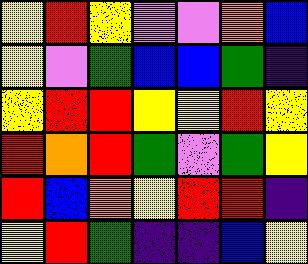[["yellow", "red", "yellow", "violet", "violet", "orange", "blue"], ["yellow", "violet", "green", "blue", "blue", "green", "indigo"], ["yellow", "red", "red", "yellow", "yellow", "red", "yellow"], ["red", "orange", "red", "green", "violet", "green", "yellow"], ["red", "blue", "orange", "yellow", "red", "red", "indigo"], ["yellow", "red", "green", "indigo", "indigo", "blue", "yellow"]]